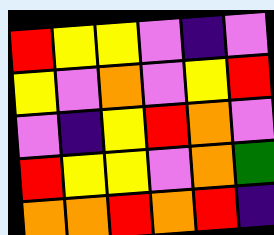[["red", "yellow", "yellow", "violet", "indigo", "violet"], ["yellow", "violet", "orange", "violet", "yellow", "red"], ["violet", "indigo", "yellow", "red", "orange", "violet"], ["red", "yellow", "yellow", "violet", "orange", "green"], ["orange", "orange", "red", "orange", "red", "indigo"]]